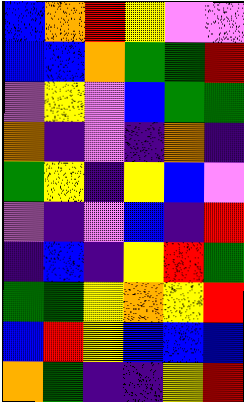[["blue", "orange", "red", "yellow", "violet", "violet"], ["blue", "blue", "orange", "green", "green", "red"], ["violet", "yellow", "violet", "blue", "green", "green"], ["orange", "indigo", "violet", "indigo", "orange", "indigo"], ["green", "yellow", "indigo", "yellow", "blue", "violet"], ["violet", "indigo", "violet", "blue", "indigo", "red"], ["indigo", "blue", "indigo", "yellow", "red", "green"], ["green", "green", "yellow", "orange", "yellow", "red"], ["blue", "red", "yellow", "blue", "blue", "blue"], ["orange", "green", "indigo", "indigo", "yellow", "red"]]